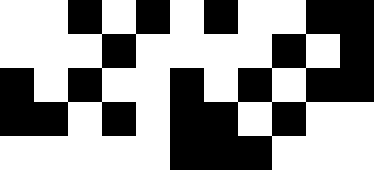[["white", "white", "black", "white", "black", "white", "black", "white", "white", "black", "black"], ["white", "white", "white", "black", "white", "white", "white", "white", "black", "white", "black"], ["black", "white", "black", "white", "white", "black", "white", "black", "white", "black", "black"], ["black", "black", "white", "black", "white", "black", "black", "white", "black", "white", "white"], ["white", "white", "white", "white", "white", "black", "black", "black", "white", "white", "white"]]